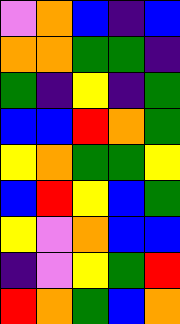[["violet", "orange", "blue", "indigo", "blue"], ["orange", "orange", "green", "green", "indigo"], ["green", "indigo", "yellow", "indigo", "green"], ["blue", "blue", "red", "orange", "green"], ["yellow", "orange", "green", "green", "yellow"], ["blue", "red", "yellow", "blue", "green"], ["yellow", "violet", "orange", "blue", "blue"], ["indigo", "violet", "yellow", "green", "red"], ["red", "orange", "green", "blue", "orange"]]